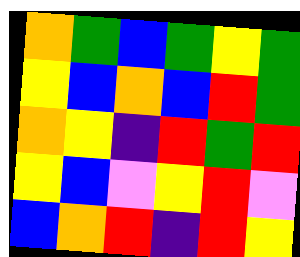[["orange", "green", "blue", "green", "yellow", "green"], ["yellow", "blue", "orange", "blue", "red", "green"], ["orange", "yellow", "indigo", "red", "green", "red"], ["yellow", "blue", "violet", "yellow", "red", "violet"], ["blue", "orange", "red", "indigo", "red", "yellow"]]